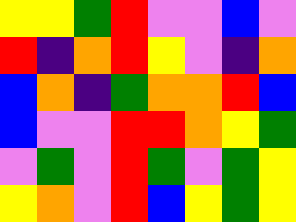[["yellow", "yellow", "green", "red", "violet", "violet", "blue", "violet"], ["red", "indigo", "orange", "red", "yellow", "violet", "indigo", "orange"], ["blue", "orange", "indigo", "green", "orange", "orange", "red", "blue"], ["blue", "violet", "violet", "red", "red", "orange", "yellow", "green"], ["violet", "green", "violet", "red", "green", "violet", "green", "yellow"], ["yellow", "orange", "violet", "red", "blue", "yellow", "green", "yellow"]]